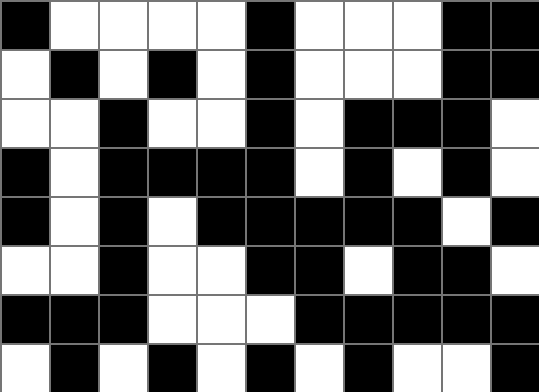[["black", "white", "white", "white", "white", "black", "white", "white", "white", "black", "black"], ["white", "black", "white", "black", "white", "black", "white", "white", "white", "black", "black"], ["white", "white", "black", "white", "white", "black", "white", "black", "black", "black", "white"], ["black", "white", "black", "black", "black", "black", "white", "black", "white", "black", "white"], ["black", "white", "black", "white", "black", "black", "black", "black", "black", "white", "black"], ["white", "white", "black", "white", "white", "black", "black", "white", "black", "black", "white"], ["black", "black", "black", "white", "white", "white", "black", "black", "black", "black", "black"], ["white", "black", "white", "black", "white", "black", "white", "black", "white", "white", "black"]]